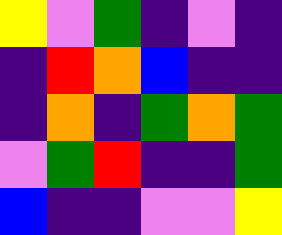[["yellow", "violet", "green", "indigo", "violet", "indigo"], ["indigo", "red", "orange", "blue", "indigo", "indigo"], ["indigo", "orange", "indigo", "green", "orange", "green"], ["violet", "green", "red", "indigo", "indigo", "green"], ["blue", "indigo", "indigo", "violet", "violet", "yellow"]]